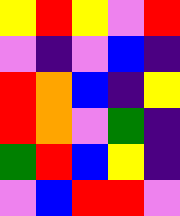[["yellow", "red", "yellow", "violet", "red"], ["violet", "indigo", "violet", "blue", "indigo"], ["red", "orange", "blue", "indigo", "yellow"], ["red", "orange", "violet", "green", "indigo"], ["green", "red", "blue", "yellow", "indigo"], ["violet", "blue", "red", "red", "violet"]]